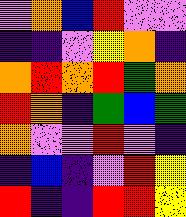[["violet", "orange", "blue", "red", "violet", "violet"], ["indigo", "indigo", "violet", "yellow", "orange", "indigo"], ["orange", "red", "orange", "red", "green", "orange"], ["red", "orange", "indigo", "green", "blue", "green"], ["orange", "violet", "violet", "red", "violet", "indigo"], ["indigo", "blue", "indigo", "violet", "red", "yellow"], ["red", "indigo", "indigo", "red", "red", "yellow"]]